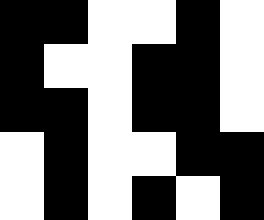[["black", "black", "white", "white", "black", "white"], ["black", "white", "white", "black", "black", "white"], ["black", "black", "white", "black", "black", "white"], ["white", "black", "white", "white", "black", "black"], ["white", "black", "white", "black", "white", "black"]]